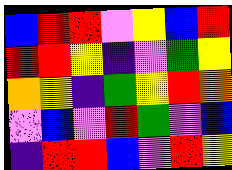[["blue", "red", "red", "violet", "yellow", "blue", "red"], ["red", "red", "yellow", "indigo", "violet", "green", "yellow"], ["orange", "yellow", "indigo", "green", "yellow", "red", "orange"], ["violet", "blue", "violet", "red", "green", "violet", "blue"], ["indigo", "red", "red", "blue", "violet", "red", "yellow"]]